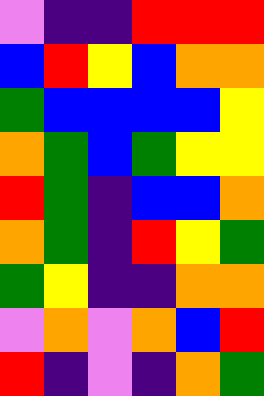[["violet", "indigo", "indigo", "red", "red", "red"], ["blue", "red", "yellow", "blue", "orange", "orange"], ["green", "blue", "blue", "blue", "blue", "yellow"], ["orange", "green", "blue", "green", "yellow", "yellow"], ["red", "green", "indigo", "blue", "blue", "orange"], ["orange", "green", "indigo", "red", "yellow", "green"], ["green", "yellow", "indigo", "indigo", "orange", "orange"], ["violet", "orange", "violet", "orange", "blue", "red"], ["red", "indigo", "violet", "indigo", "orange", "green"]]